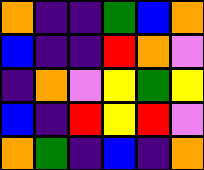[["orange", "indigo", "indigo", "green", "blue", "orange"], ["blue", "indigo", "indigo", "red", "orange", "violet"], ["indigo", "orange", "violet", "yellow", "green", "yellow"], ["blue", "indigo", "red", "yellow", "red", "violet"], ["orange", "green", "indigo", "blue", "indigo", "orange"]]